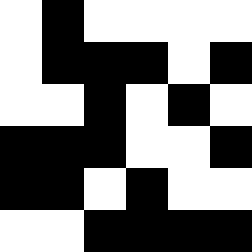[["white", "black", "white", "white", "white", "white"], ["white", "black", "black", "black", "white", "black"], ["white", "white", "black", "white", "black", "white"], ["black", "black", "black", "white", "white", "black"], ["black", "black", "white", "black", "white", "white"], ["white", "white", "black", "black", "black", "black"]]